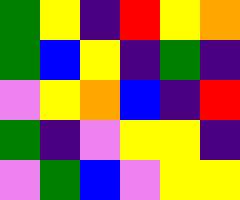[["green", "yellow", "indigo", "red", "yellow", "orange"], ["green", "blue", "yellow", "indigo", "green", "indigo"], ["violet", "yellow", "orange", "blue", "indigo", "red"], ["green", "indigo", "violet", "yellow", "yellow", "indigo"], ["violet", "green", "blue", "violet", "yellow", "yellow"]]